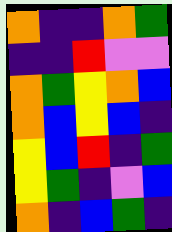[["orange", "indigo", "indigo", "orange", "green"], ["indigo", "indigo", "red", "violet", "violet"], ["orange", "green", "yellow", "orange", "blue"], ["orange", "blue", "yellow", "blue", "indigo"], ["yellow", "blue", "red", "indigo", "green"], ["yellow", "green", "indigo", "violet", "blue"], ["orange", "indigo", "blue", "green", "indigo"]]